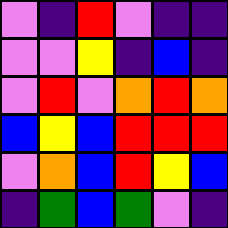[["violet", "indigo", "red", "violet", "indigo", "indigo"], ["violet", "violet", "yellow", "indigo", "blue", "indigo"], ["violet", "red", "violet", "orange", "red", "orange"], ["blue", "yellow", "blue", "red", "red", "red"], ["violet", "orange", "blue", "red", "yellow", "blue"], ["indigo", "green", "blue", "green", "violet", "indigo"]]